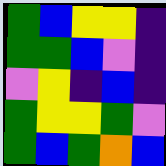[["green", "blue", "yellow", "yellow", "indigo"], ["green", "green", "blue", "violet", "indigo"], ["violet", "yellow", "indigo", "blue", "indigo"], ["green", "yellow", "yellow", "green", "violet"], ["green", "blue", "green", "orange", "blue"]]